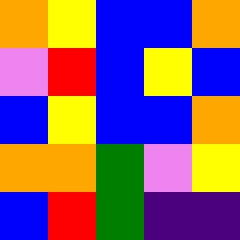[["orange", "yellow", "blue", "blue", "orange"], ["violet", "red", "blue", "yellow", "blue"], ["blue", "yellow", "blue", "blue", "orange"], ["orange", "orange", "green", "violet", "yellow"], ["blue", "red", "green", "indigo", "indigo"]]